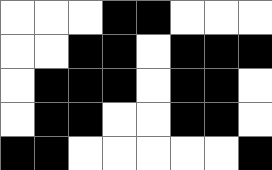[["white", "white", "white", "black", "black", "white", "white", "white"], ["white", "white", "black", "black", "white", "black", "black", "black"], ["white", "black", "black", "black", "white", "black", "black", "white"], ["white", "black", "black", "white", "white", "black", "black", "white"], ["black", "black", "white", "white", "white", "white", "white", "black"]]